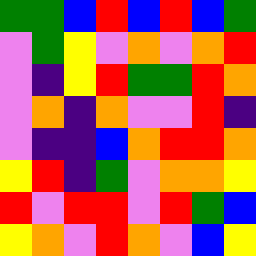[["green", "green", "blue", "red", "blue", "red", "blue", "green"], ["violet", "green", "yellow", "violet", "orange", "violet", "orange", "red"], ["violet", "indigo", "yellow", "red", "green", "green", "red", "orange"], ["violet", "orange", "indigo", "orange", "violet", "violet", "red", "indigo"], ["violet", "indigo", "indigo", "blue", "orange", "red", "red", "orange"], ["yellow", "red", "indigo", "green", "violet", "orange", "orange", "yellow"], ["red", "violet", "red", "red", "violet", "red", "green", "blue"], ["yellow", "orange", "violet", "red", "orange", "violet", "blue", "yellow"]]